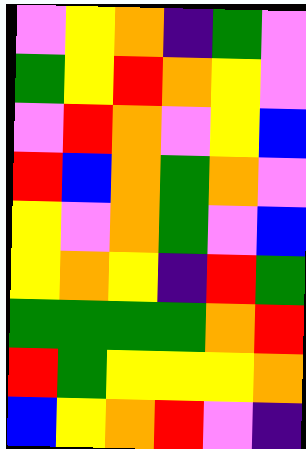[["violet", "yellow", "orange", "indigo", "green", "violet"], ["green", "yellow", "red", "orange", "yellow", "violet"], ["violet", "red", "orange", "violet", "yellow", "blue"], ["red", "blue", "orange", "green", "orange", "violet"], ["yellow", "violet", "orange", "green", "violet", "blue"], ["yellow", "orange", "yellow", "indigo", "red", "green"], ["green", "green", "green", "green", "orange", "red"], ["red", "green", "yellow", "yellow", "yellow", "orange"], ["blue", "yellow", "orange", "red", "violet", "indigo"]]